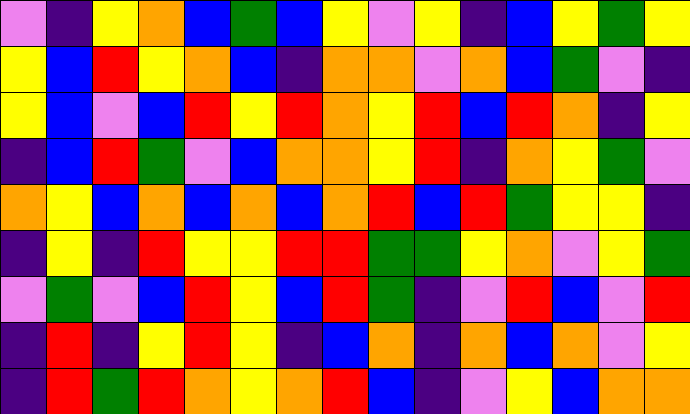[["violet", "indigo", "yellow", "orange", "blue", "green", "blue", "yellow", "violet", "yellow", "indigo", "blue", "yellow", "green", "yellow"], ["yellow", "blue", "red", "yellow", "orange", "blue", "indigo", "orange", "orange", "violet", "orange", "blue", "green", "violet", "indigo"], ["yellow", "blue", "violet", "blue", "red", "yellow", "red", "orange", "yellow", "red", "blue", "red", "orange", "indigo", "yellow"], ["indigo", "blue", "red", "green", "violet", "blue", "orange", "orange", "yellow", "red", "indigo", "orange", "yellow", "green", "violet"], ["orange", "yellow", "blue", "orange", "blue", "orange", "blue", "orange", "red", "blue", "red", "green", "yellow", "yellow", "indigo"], ["indigo", "yellow", "indigo", "red", "yellow", "yellow", "red", "red", "green", "green", "yellow", "orange", "violet", "yellow", "green"], ["violet", "green", "violet", "blue", "red", "yellow", "blue", "red", "green", "indigo", "violet", "red", "blue", "violet", "red"], ["indigo", "red", "indigo", "yellow", "red", "yellow", "indigo", "blue", "orange", "indigo", "orange", "blue", "orange", "violet", "yellow"], ["indigo", "red", "green", "red", "orange", "yellow", "orange", "red", "blue", "indigo", "violet", "yellow", "blue", "orange", "orange"]]